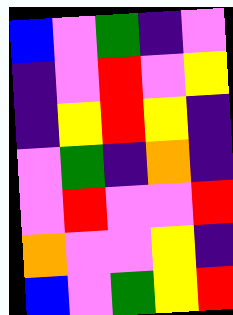[["blue", "violet", "green", "indigo", "violet"], ["indigo", "violet", "red", "violet", "yellow"], ["indigo", "yellow", "red", "yellow", "indigo"], ["violet", "green", "indigo", "orange", "indigo"], ["violet", "red", "violet", "violet", "red"], ["orange", "violet", "violet", "yellow", "indigo"], ["blue", "violet", "green", "yellow", "red"]]